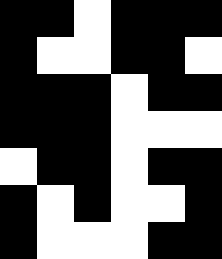[["black", "black", "white", "black", "black", "black"], ["black", "white", "white", "black", "black", "white"], ["black", "black", "black", "white", "black", "black"], ["black", "black", "black", "white", "white", "white"], ["white", "black", "black", "white", "black", "black"], ["black", "white", "black", "white", "white", "black"], ["black", "white", "white", "white", "black", "black"]]